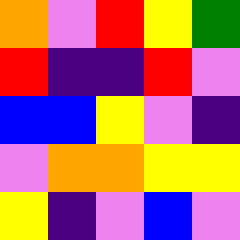[["orange", "violet", "red", "yellow", "green"], ["red", "indigo", "indigo", "red", "violet"], ["blue", "blue", "yellow", "violet", "indigo"], ["violet", "orange", "orange", "yellow", "yellow"], ["yellow", "indigo", "violet", "blue", "violet"]]